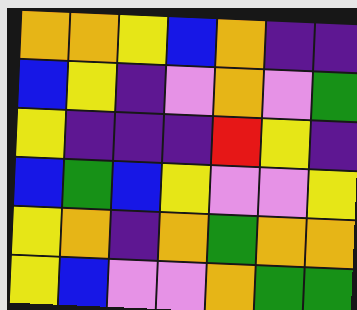[["orange", "orange", "yellow", "blue", "orange", "indigo", "indigo"], ["blue", "yellow", "indigo", "violet", "orange", "violet", "green"], ["yellow", "indigo", "indigo", "indigo", "red", "yellow", "indigo"], ["blue", "green", "blue", "yellow", "violet", "violet", "yellow"], ["yellow", "orange", "indigo", "orange", "green", "orange", "orange"], ["yellow", "blue", "violet", "violet", "orange", "green", "green"]]